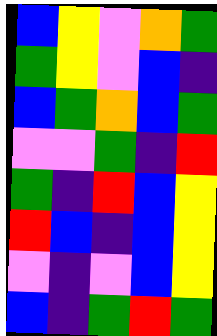[["blue", "yellow", "violet", "orange", "green"], ["green", "yellow", "violet", "blue", "indigo"], ["blue", "green", "orange", "blue", "green"], ["violet", "violet", "green", "indigo", "red"], ["green", "indigo", "red", "blue", "yellow"], ["red", "blue", "indigo", "blue", "yellow"], ["violet", "indigo", "violet", "blue", "yellow"], ["blue", "indigo", "green", "red", "green"]]